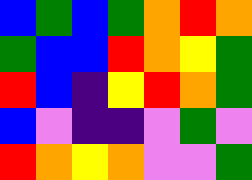[["blue", "green", "blue", "green", "orange", "red", "orange"], ["green", "blue", "blue", "red", "orange", "yellow", "green"], ["red", "blue", "indigo", "yellow", "red", "orange", "green"], ["blue", "violet", "indigo", "indigo", "violet", "green", "violet"], ["red", "orange", "yellow", "orange", "violet", "violet", "green"]]